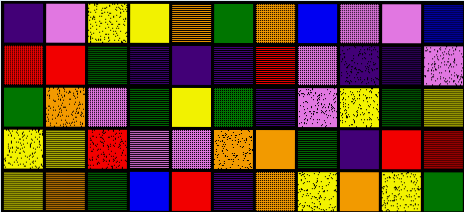[["indigo", "violet", "yellow", "yellow", "orange", "green", "orange", "blue", "violet", "violet", "blue"], ["red", "red", "green", "indigo", "indigo", "indigo", "red", "violet", "indigo", "indigo", "violet"], ["green", "orange", "violet", "green", "yellow", "green", "indigo", "violet", "yellow", "green", "yellow"], ["yellow", "yellow", "red", "violet", "violet", "orange", "orange", "green", "indigo", "red", "red"], ["yellow", "orange", "green", "blue", "red", "indigo", "orange", "yellow", "orange", "yellow", "green"]]